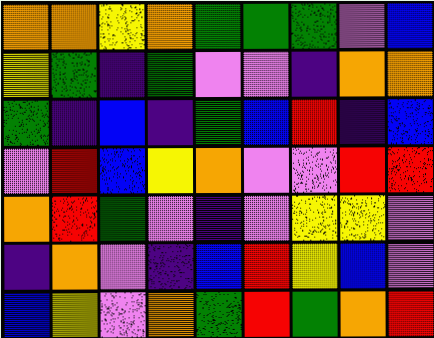[["orange", "orange", "yellow", "orange", "green", "green", "green", "violet", "blue"], ["yellow", "green", "indigo", "green", "violet", "violet", "indigo", "orange", "orange"], ["green", "indigo", "blue", "indigo", "green", "blue", "red", "indigo", "blue"], ["violet", "red", "blue", "yellow", "orange", "violet", "violet", "red", "red"], ["orange", "red", "green", "violet", "indigo", "violet", "yellow", "yellow", "violet"], ["indigo", "orange", "violet", "indigo", "blue", "red", "yellow", "blue", "violet"], ["blue", "yellow", "violet", "orange", "green", "red", "green", "orange", "red"]]